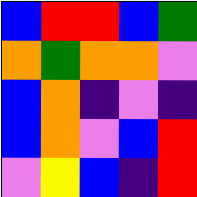[["blue", "red", "red", "blue", "green"], ["orange", "green", "orange", "orange", "violet"], ["blue", "orange", "indigo", "violet", "indigo"], ["blue", "orange", "violet", "blue", "red"], ["violet", "yellow", "blue", "indigo", "red"]]